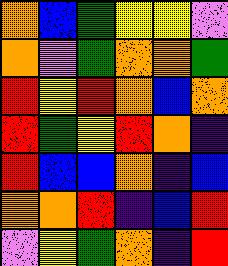[["orange", "blue", "green", "yellow", "yellow", "violet"], ["orange", "violet", "green", "orange", "orange", "green"], ["red", "yellow", "red", "orange", "blue", "orange"], ["red", "green", "yellow", "red", "orange", "indigo"], ["red", "blue", "blue", "orange", "indigo", "blue"], ["orange", "orange", "red", "indigo", "blue", "red"], ["violet", "yellow", "green", "orange", "indigo", "red"]]